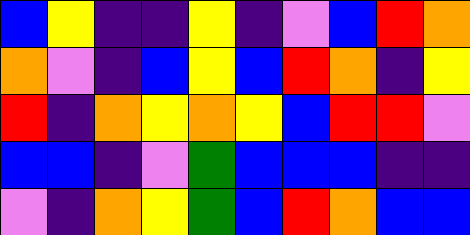[["blue", "yellow", "indigo", "indigo", "yellow", "indigo", "violet", "blue", "red", "orange"], ["orange", "violet", "indigo", "blue", "yellow", "blue", "red", "orange", "indigo", "yellow"], ["red", "indigo", "orange", "yellow", "orange", "yellow", "blue", "red", "red", "violet"], ["blue", "blue", "indigo", "violet", "green", "blue", "blue", "blue", "indigo", "indigo"], ["violet", "indigo", "orange", "yellow", "green", "blue", "red", "orange", "blue", "blue"]]